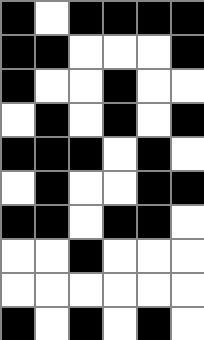[["black", "white", "black", "black", "black", "black"], ["black", "black", "white", "white", "white", "black"], ["black", "white", "white", "black", "white", "white"], ["white", "black", "white", "black", "white", "black"], ["black", "black", "black", "white", "black", "white"], ["white", "black", "white", "white", "black", "black"], ["black", "black", "white", "black", "black", "white"], ["white", "white", "black", "white", "white", "white"], ["white", "white", "white", "white", "white", "white"], ["black", "white", "black", "white", "black", "white"]]